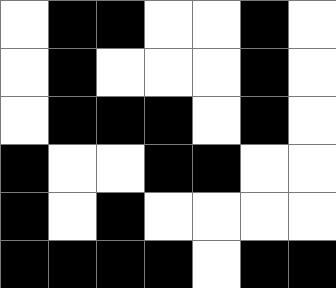[["white", "black", "black", "white", "white", "black", "white"], ["white", "black", "white", "white", "white", "black", "white"], ["white", "black", "black", "black", "white", "black", "white"], ["black", "white", "white", "black", "black", "white", "white"], ["black", "white", "black", "white", "white", "white", "white"], ["black", "black", "black", "black", "white", "black", "black"]]